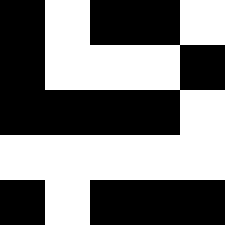[["black", "white", "black", "black", "white"], ["black", "white", "white", "white", "black"], ["black", "black", "black", "black", "white"], ["white", "white", "white", "white", "white"], ["black", "white", "black", "black", "black"]]